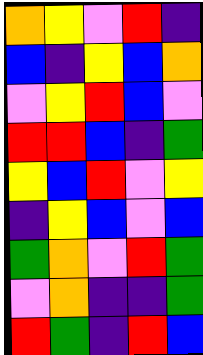[["orange", "yellow", "violet", "red", "indigo"], ["blue", "indigo", "yellow", "blue", "orange"], ["violet", "yellow", "red", "blue", "violet"], ["red", "red", "blue", "indigo", "green"], ["yellow", "blue", "red", "violet", "yellow"], ["indigo", "yellow", "blue", "violet", "blue"], ["green", "orange", "violet", "red", "green"], ["violet", "orange", "indigo", "indigo", "green"], ["red", "green", "indigo", "red", "blue"]]